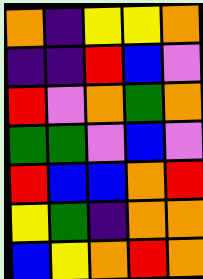[["orange", "indigo", "yellow", "yellow", "orange"], ["indigo", "indigo", "red", "blue", "violet"], ["red", "violet", "orange", "green", "orange"], ["green", "green", "violet", "blue", "violet"], ["red", "blue", "blue", "orange", "red"], ["yellow", "green", "indigo", "orange", "orange"], ["blue", "yellow", "orange", "red", "orange"]]